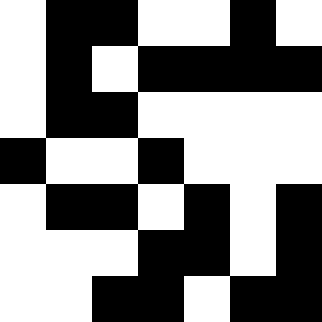[["white", "black", "black", "white", "white", "black", "white"], ["white", "black", "white", "black", "black", "black", "black"], ["white", "black", "black", "white", "white", "white", "white"], ["black", "white", "white", "black", "white", "white", "white"], ["white", "black", "black", "white", "black", "white", "black"], ["white", "white", "white", "black", "black", "white", "black"], ["white", "white", "black", "black", "white", "black", "black"]]